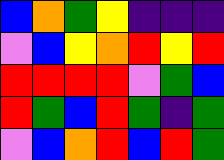[["blue", "orange", "green", "yellow", "indigo", "indigo", "indigo"], ["violet", "blue", "yellow", "orange", "red", "yellow", "red"], ["red", "red", "red", "red", "violet", "green", "blue"], ["red", "green", "blue", "red", "green", "indigo", "green"], ["violet", "blue", "orange", "red", "blue", "red", "green"]]